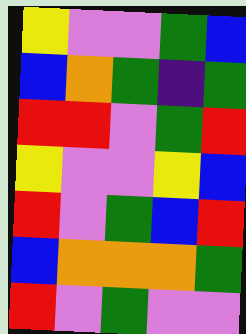[["yellow", "violet", "violet", "green", "blue"], ["blue", "orange", "green", "indigo", "green"], ["red", "red", "violet", "green", "red"], ["yellow", "violet", "violet", "yellow", "blue"], ["red", "violet", "green", "blue", "red"], ["blue", "orange", "orange", "orange", "green"], ["red", "violet", "green", "violet", "violet"]]